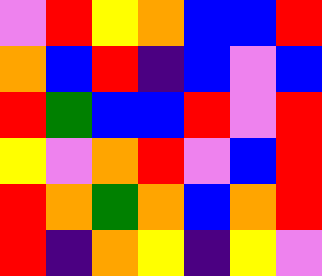[["violet", "red", "yellow", "orange", "blue", "blue", "red"], ["orange", "blue", "red", "indigo", "blue", "violet", "blue"], ["red", "green", "blue", "blue", "red", "violet", "red"], ["yellow", "violet", "orange", "red", "violet", "blue", "red"], ["red", "orange", "green", "orange", "blue", "orange", "red"], ["red", "indigo", "orange", "yellow", "indigo", "yellow", "violet"]]